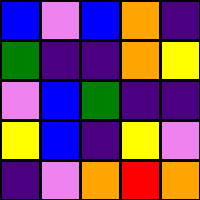[["blue", "violet", "blue", "orange", "indigo"], ["green", "indigo", "indigo", "orange", "yellow"], ["violet", "blue", "green", "indigo", "indigo"], ["yellow", "blue", "indigo", "yellow", "violet"], ["indigo", "violet", "orange", "red", "orange"]]